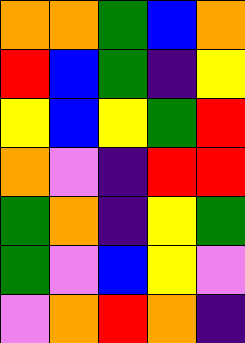[["orange", "orange", "green", "blue", "orange"], ["red", "blue", "green", "indigo", "yellow"], ["yellow", "blue", "yellow", "green", "red"], ["orange", "violet", "indigo", "red", "red"], ["green", "orange", "indigo", "yellow", "green"], ["green", "violet", "blue", "yellow", "violet"], ["violet", "orange", "red", "orange", "indigo"]]